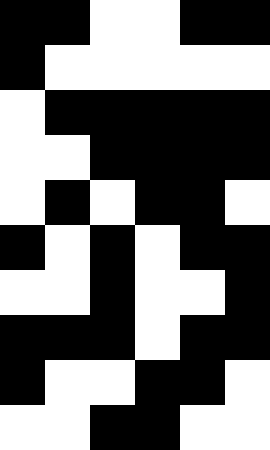[["black", "black", "white", "white", "black", "black"], ["black", "white", "white", "white", "white", "white"], ["white", "black", "black", "black", "black", "black"], ["white", "white", "black", "black", "black", "black"], ["white", "black", "white", "black", "black", "white"], ["black", "white", "black", "white", "black", "black"], ["white", "white", "black", "white", "white", "black"], ["black", "black", "black", "white", "black", "black"], ["black", "white", "white", "black", "black", "white"], ["white", "white", "black", "black", "white", "white"]]